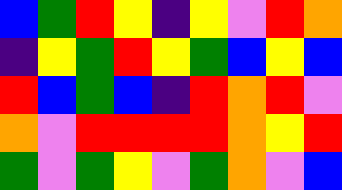[["blue", "green", "red", "yellow", "indigo", "yellow", "violet", "red", "orange"], ["indigo", "yellow", "green", "red", "yellow", "green", "blue", "yellow", "blue"], ["red", "blue", "green", "blue", "indigo", "red", "orange", "red", "violet"], ["orange", "violet", "red", "red", "red", "red", "orange", "yellow", "red"], ["green", "violet", "green", "yellow", "violet", "green", "orange", "violet", "blue"]]